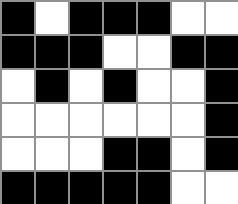[["black", "white", "black", "black", "black", "white", "white"], ["black", "black", "black", "white", "white", "black", "black"], ["white", "black", "white", "black", "white", "white", "black"], ["white", "white", "white", "white", "white", "white", "black"], ["white", "white", "white", "black", "black", "white", "black"], ["black", "black", "black", "black", "black", "white", "white"]]